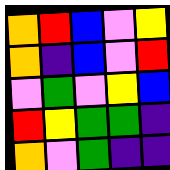[["orange", "red", "blue", "violet", "yellow"], ["orange", "indigo", "blue", "violet", "red"], ["violet", "green", "violet", "yellow", "blue"], ["red", "yellow", "green", "green", "indigo"], ["orange", "violet", "green", "indigo", "indigo"]]